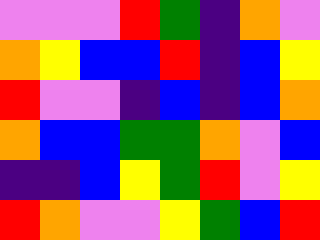[["violet", "violet", "violet", "red", "green", "indigo", "orange", "violet"], ["orange", "yellow", "blue", "blue", "red", "indigo", "blue", "yellow"], ["red", "violet", "violet", "indigo", "blue", "indigo", "blue", "orange"], ["orange", "blue", "blue", "green", "green", "orange", "violet", "blue"], ["indigo", "indigo", "blue", "yellow", "green", "red", "violet", "yellow"], ["red", "orange", "violet", "violet", "yellow", "green", "blue", "red"]]